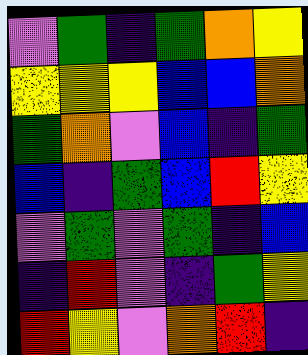[["violet", "green", "indigo", "green", "orange", "yellow"], ["yellow", "yellow", "yellow", "blue", "blue", "orange"], ["green", "orange", "violet", "blue", "indigo", "green"], ["blue", "indigo", "green", "blue", "red", "yellow"], ["violet", "green", "violet", "green", "indigo", "blue"], ["indigo", "red", "violet", "indigo", "green", "yellow"], ["red", "yellow", "violet", "orange", "red", "indigo"]]